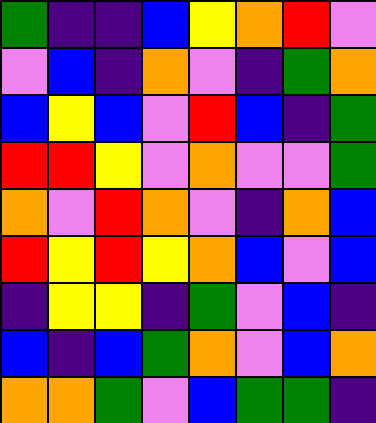[["green", "indigo", "indigo", "blue", "yellow", "orange", "red", "violet"], ["violet", "blue", "indigo", "orange", "violet", "indigo", "green", "orange"], ["blue", "yellow", "blue", "violet", "red", "blue", "indigo", "green"], ["red", "red", "yellow", "violet", "orange", "violet", "violet", "green"], ["orange", "violet", "red", "orange", "violet", "indigo", "orange", "blue"], ["red", "yellow", "red", "yellow", "orange", "blue", "violet", "blue"], ["indigo", "yellow", "yellow", "indigo", "green", "violet", "blue", "indigo"], ["blue", "indigo", "blue", "green", "orange", "violet", "blue", "orange"], ["orange", "orange", "green", "violet", "blue", "green", "green", "indigo"]]